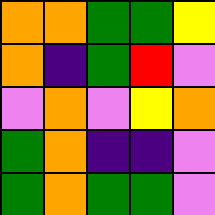[["orange", "orange", "green", "green", "yellow"], ["orange", "indigo", "green", "red", "violet"], ["violet", "orange", "violet", "yellow", "orange"], ["green", "orange", "indigo", "indigo", "violet"], ["green", "orange", "green", "green", "violet"]]